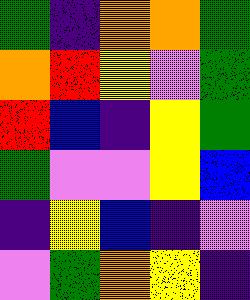[["green", "indigo", "orange", "orange", "green"], ["orange", "red", "yellow", "violet", "green"], ["red", "blue", "indigo", "yellow", "green"], ["green", "violet", "violet", "yellow", "blue"], ["indigo", "yellow", "blue", "indigo", "violet"], ["violet", "green", "orange", "yellow", "indigo"]]